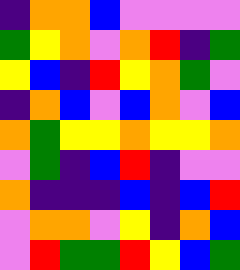[["indigo", "orange", "orange", "blue", "violet", "violet", "violet", "violet"], ["green", "yellow", "orange", "violet", "orange", "red", "indigo", "green"], ["yellow", "blue", "indigo", "red", "yellow", "orange", "green", "violet"], ["indigo", "orange", "blue", "violet", "blue", "orange", "violet", "blue"], ["orange", "green", "yellow", "yellow", "orange", "yellow", "yellow", "orange"], ["violet", "green", "indigo", "blue", "red", "indigo", "violet", "violet"], ["orange", "indigo", "indigo", "indigo", "blue", "indigo", "blue", "red"], ["violet", "orange", "orange", "violet", "yellow", "indigo", "orange", "blue"], ["violet", "red", "green", "green", "red", "yellow", "blue", "green"]]